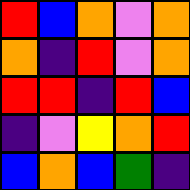[["red", "blue", "orange", "violet", "orange"], ["orange", "indigo", "red", "violet", "orange"], ["red", "red", "indigo", "red", "blue"], ["indigo", "violet", "yellow", "orange", "red"], ["blue", "orange", "blue", "green", "indigo"]]